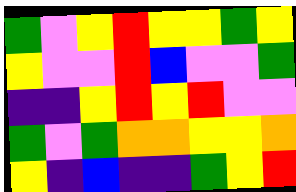[["green", "violet", "yellow", "red", "yellow", "yellow", "green", "yellow"], ["yellow", "violet", "violet", "red", "blue", "violet", "violet", "green"], ["indigo", "indigo", "yellow", "red", "yellow", "red", "violet", "violet"], ["green", "violet", "green", "orange", "orange", "yellow", "yellow", "orange"], ["yellow", "indigo", "blue", "indigo", "indigo", "green", "yellow", "red"]]